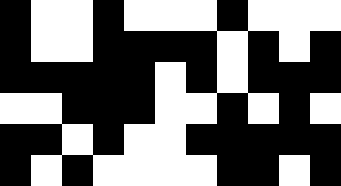[["black", "white", "white", "black", "white", "white", "white", "black", "white", "white", "white"], ["black", "white", "white", "black", "black", "black", "black", "white", "black", "white", "black"], ["black", "black", "black", "black", "black", "white", "black", "white", "black", "black", "black"], ["white", "white", "black", "black", "black", "white", "white", "black", "white", "black", "white"], ["black", "black", "white", "black", "white", "white", "black", "black", "black", "black", "black"], ["black", "white", "black", "white", "white", "white", "white", "black", "black", "white", "black"]]